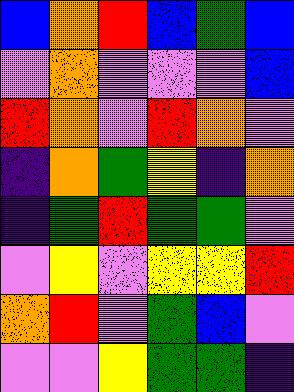[["blue", "orange", "red", "blue", "green", "blue"], ["violet", "orange", "violet", "violet", "violet", "blue"], ["red", "orange", "violet", "red", "orange", "violet"], ["indigo", "orange", "green", "yellow", "indigo", "orange"], ["indigo", "green", "red", "green", "green", "violet"], ["violet", "yellow", "violet", "yellow", "yellow", "red"], ["orange", "red", "violet", "green", "blue", "violet"], ["violet", "violet", "yellow", "green", "green", "indigo"]]